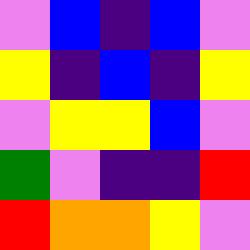[["violet", "blue", "indigo", "blue", "violet"], ["yellow", "indigo", "blue", "indigo", "yellow"], ["violet", "yellow", "yellow", "blue", "violet"], ["green", "violet", "indigo", "indigo", "red"], ["red", "orange", "orange", "yellow", "violet"]]